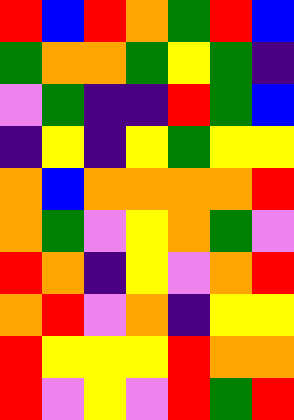[["red", "blue", "red", "orange", "green", "red", "blue"], ["green", "orange", "orange", "green", "yellow", "green", "indigo"], ["violet", "green", "indigo", "indigo", "red", "green", "blue"], ["indigo", "yellow", "indigo", "yellow", "green", "yellow", "yellow"], ["orange", "blue", "orange", "orange", "orange", "orange", "red"], ["orange", "green", "violet", "yellow", "orange", "green", "violet"], ["red", "orange", "indigo", "yellow", "violet", "orange", "red"], ["orange", "red", "violet", "orange", "indigo", "yellow", "yellow"], ["red", "yellow", "yellow", "yellow", "red", "orange", "orange"], ["red", "violet", "yellow", "violet", "red", "green", "red"]]